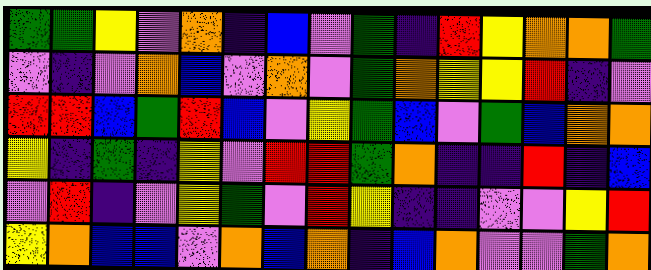[["green", "green", "yellow", "violet", "orange", "indigo", "blue", "violet", "green", "indigo", "red", "yellow", "orange", "orange", "green"], ["violet", "indigo", "violet", "orange", "blue", "violet", "orange", "violet", "green", "orange", "yellow", "yellow", "red", "indigo", "violet"], ["red", "red", "blue", "green", "red", "blue", "violet", "yellow", "green", "blue", "violet", "green", "blue", "orange", "orange"], ["yellow", "indigo", "green", "indigo", "yellow", "violet", "red", "red", "green", "orange", "indigo", "indigo", "red", "indigo", "blue"], ["violet", "red", "indigo", "violet", "yellow", "green", "violet", "red", "yellow", "indigo", "indigo", "violet", "violet", "yellow", "red"], ["yellow", "orange", "blue", "blue", "violet", "orange", "blue", "orange", "indigo", "blue", "orange", "violet", "violet", "green", "orange"]]